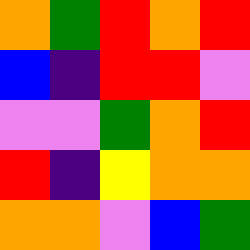[["orange", "green", "red", "orange", "red"], ["blue", "indigo", "red", "red", "violet"], ["violet", "violet", "green", "orange", "red"], ["red", "indigo", "yellow", "orange", "orange"], ["orange", "orange", "violet", "blue", "green"]]